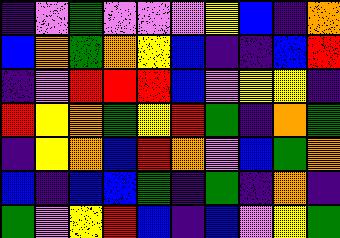[["indigo", "violet", "green", "violet", "violet", "violet", "yellow", "blue", "indigo", "orange"], ["blue", "orange", "green", "orange", "yellow", "blue", "indigo", "indigo", "blue", "red"], ["indigo", "violet", "red", "red", "red", "blue", "violet", "yellow", "yellow", "indigo"], ["red", "yellow", "orange", "green", "yellow", "red", "green", "indigo", "orange", "green"], ["indigo", "yellow", "orange", "blue", "red", "orange", "violet", "blue", "green", "orange"], ["blue", "indigo", "blue", "blue", "green", "indigo", "green", "indigo", "orange", "indigo"], ["green", "violet", "yellow", "red", "blue", "indigo", "blue", "violet", "yellow", "green"]]